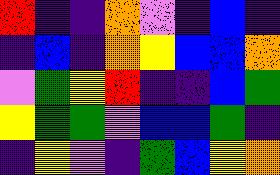[["red", "indigo", "indigo", "orange", "violet", "indigo", "blue", "indigo"], ["indigo", "blue", "indigo", "orange", "yellow", "blue", "blue", "orange"], ["violet", "green", "yellow", "red", "indigo", "indigo", "blue", "green"], ["yellow", "green", "green", "violet", "blue", "blue", "green", "indigo"], ["indigo", "yellow", "violet", "indigo", "green", "blue", "yellow", "orange"]]